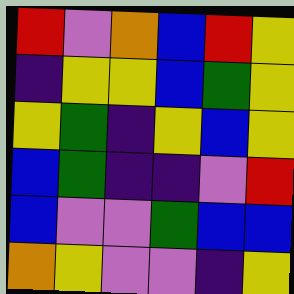[["red", "violet", "orange", "blue", "red", "yellow"], ["indigo", "yellow", "yellow", "blue", "green", "yellow"], ["yellow", "green", "indigo", "yellow", "blue", "yellow"], ["blue", "green", "indigo", "indigo", "violet", "red"], ["blue", "violet", "violet", "green", "blue", "blue"], ["orange", "yellow", "violet", "violet", "indigo", "yellow"]]